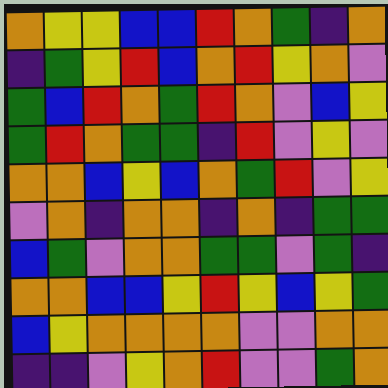[["orange", "yellow", "yellow", "blue", "blue", "red", "orange", "green", "indigo", "orange"], ["indigo", "green", "yellow", "red", "blue", "orange", "red", "yellow", "orange", "violet"], ["green", "blue", "red", "orange", "green", "red", "orange", "violet", "blue", "yellow"], ["green", "red", "orange", "green", "green", "indigo", "red", "violet", "yellow", "violet"], ["orange", "orange", "blue", "yellow", "blue", "orange", "green", "red", "violet", "yellow"], ["violet", "orange", "indigo", "orange", "orange", "indigo", "orange", "indigo", "green", "green"], ["blue", "green", "violet", "orange", "orange", "green", "green", "violet", "green", "indigo"], ["orange", "orange", "blue", "blue", "yellow", "red", "yellow", "blue", "yellow", "green"], ["blue", "yellow", "orange", "orange", "orange", "orange", "violet", "violet", "orange", "orange"], ["indigo", "indigo", "violet", "yellow", "orange", "red", "violet", "violet", "green", "orange"]]